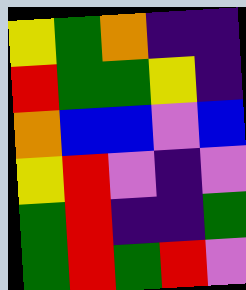[["yellow", "green", "orange", "indigo", "indigo"], ["red", "green", "green", "yellow", "indigo"], ["orange", "blue", "blue", "violet", "blue"], ["yellow", "red", "violet", "indigo", "violet"], ["green", "red", "indigo", "indigo", "green"], ["green", "red", "green", "red", "violet"]]